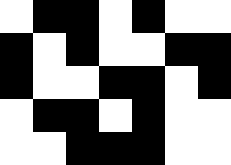[["white", "black", "black", "white", "black", "white", "white"], ["black", "white", "black", "white", "white", "black", "black"], ["black", "white", "white", "black", "black", "white", "black"], ["white", "black", "black", "white", "black", "white", "white"], ["white", "white", "black", "black", "black", "white", "white"]]